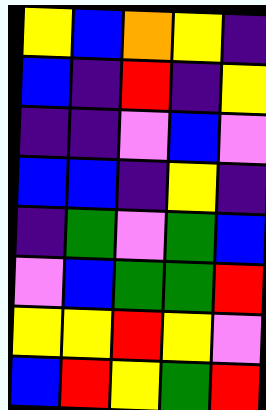[["yellow", "blue", "orange", "yellow", "indigo"], ["blue", "indigo", "red", "indigo", "yellow"], ["indigo", "indigo", "violet", "blue", "violet"], ["blue", "blue", "indigo", "yellow", "indigo"], ["indigo", "green", "violet", "green", "blue"], ["violet", "blue", "green", "green", "red"], ["yellow", "yellow", "red", "yellow", "violet"], ["blue", "red", "yellow", "green", "red"]]